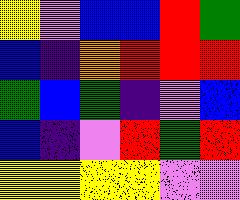[["yellow", "violet", "blue", "blue", "red", "green"], ["blue", "indigo", "orange", "red", "red", "red"], ["green", "blue", "green", "indigo", "violet", "blue"], ["blue", "indigo", "violet", "red", "green", "red"], ["yellow", "yellow", "yellow", "yellow", "violet", "violet"]]